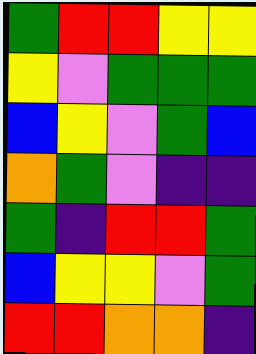[["green", "red", "red", "yellow", "yellow"], ["yellow", "violet", "green", "green", "green"], ["blue", "yellow", "violet", "green", "blue"], ["orange", "green", "violet", "indigo", "indigo"], ["green", "indigo", "red", "red", "green"], ["blue", "yellow", "yellow", "violet", "green"], ["red", "red", "orange", "orange", "indigo"]]